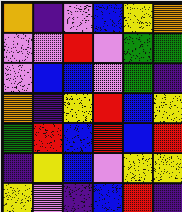[["orange", "indigo", "violet", "blue", "yellow", "orange"], ["violet", "violet", "red", "violet", "green", "green"], ["violet", "blue", "blue", "violet", "green", "indigo"], ["orange", "indigo", "yellow", "red", "blue", "yellow"], ["green", "red", "blue", "red", "blue", "red"], ["indigo", "yellow", "blue", "violet", "yellow", "yellow"], ["yellow", "violet", "indigo", "blue", "red", "indigo"]]